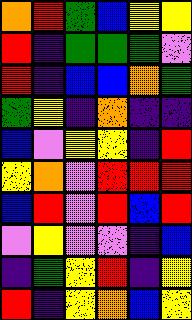[["orange", "red", "green", "blue", "yellow", "yellow"], ["red", "indigo", "green", "green", "green", "violet"], ["red", "indigo", "blue", "blue", "orange", "green"], ["green", "yellow", "indigo", "orange", "indigo", "indigo"], ["blue", "violet", "yellow", "yellow", "indigo", "red"], ["yellow", "orange", "violet", "red", "red", "red"], ["blue", "red", "violet", "red", "blue", "red"], ["violet", "yellow", "violet", "violet", "indigo", "blue"], ["indigo", "green", "yellow", "red", "indigo", "yellow"], ["red", "indigo", "yellow", "orange", "blue", "yellow"]]